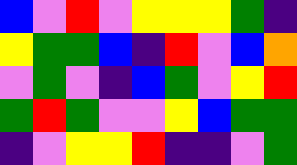[["blue", "violet", "red", "violet", "yellow", "yellow", "yellow", "green", "indigo"], ["yellow", "green", "green", "blue", "indigo", "red", "violet", "blue", "orange"], ["violet", "green", "violet", "indigo", "blue", "green", "violet", "yellow", "red"], ["green", "red", "green", "violet", "violet", "yellow", "blue", "green", "green"], ["indigo", "violet", "yellow", "yellow", "red", "indigo", "indigo", "violet", "green"]]